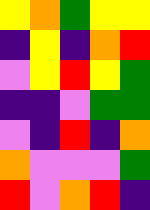[["yellow", "orange", "green", "yellow", "yellow"], ["indigo", "yellow", "indigo", "orange", "red"], ["violet", "yellow", "red", "yellow", "green"], ["indigo", "indigo", "violet", "green", "green"], ["violet", "indigo", "red", "indigo", "orange"], ["orange", "violet", "violet", "violet", "green"], ["red", "violet", "orange", "red", "indigo"]]